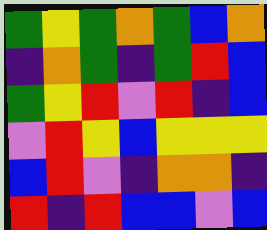[["green", "yellow", "green", "orange", "green", "blue", "orange"], ["indigo", "orange", "green", "indigo", "green", "red", "blue"], ["green", "yellow", "red", "violet", "red", "indigo", "blue"], ["violet", "red", "yellow", "blue", "yellow", "yellow", "yellow"], ["blue", "red", "violet", "indigo", "orange", "orange", "indigo"], ["red", "indigo", "red", "blue", "blue", "violet", "blue"]]